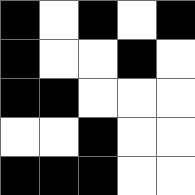[["black", "white", "black", "white", "black"], ["black", "white", "white", "black", "white"], ["black", "black", "white", "white", "white"], ["white", "white", "black", "white", "white"], ["black", "black", "black", "white", "white"]]